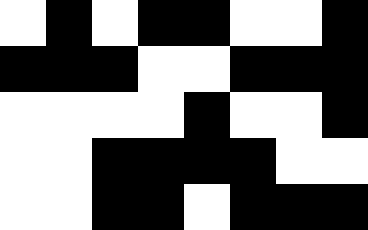[["white", "black", "white", "black", "black", "white", "white", "black"], ["black", "black", "black", "white", "white", "black", "black", "black"], ["white", "white", "white", "white", "black", "white", "white", "black"], ["white", "white", "black", "black", "black", "black", "white", "white"], ["white", "white", "black", "black", "white", "black", "black", "black"]]